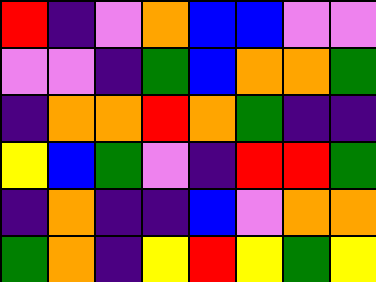[["red", "indigo", "violet", "orange", "blue", "blue", "violet", "violet"], ["violet", "violet", "indigo", "green", "blue", "orange", "orange", "green"], ["indigo", "orange", "orange", "red", "orange", "green", "indigo", "indigo"], ["yellow", "blue", "green", "violet", "indigo", "red", "red", "green"], ["indigo", "orange", "indigo", "indigo", "blue", "violet", "orange", "orange"], ["green", "orange", "indigo", "yellow", "red", "yellow", "green", "yellow"]]